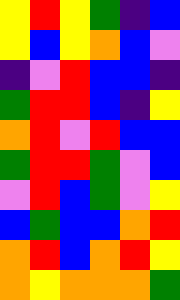[["yellow", "red", "yellow", "green", "indigo", "blue"], ["yellow", "blue", "yellow", "orange", "blue", "violet"], ["indigo", "violet", "red", "blue", "blue", "indigo"], ["green", "red", "red", "blue", "indigo", "yellow"], ["orange", "red", "violet", "red", "blue", "blue"], ["green", "red", "red", "green", "violet", "blue"], ["violet", "red", "blue", "green", "violet", "yellow"], ["blue", "green", "blue", "blue", "orange", "red"], ["orange", "red", "blue", "orange", "red", "yellow"], ["orange", "yellow", "orange", "orange", "orange", "green"]]